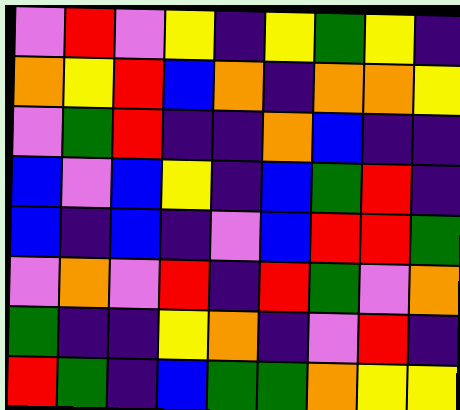[["violet", "red", "violet", "yellow", "indigo", "yellow", "green", "yellow", "indigo"], ["orange", "yellow", "red", "blue", "orange", "indigo", "orange", "orange", "yellow"], ["violet", "green", "red", "indigo", "indigo", "orange", "blue", "indigo", "indigo"], ["blue", "violet", "blue", "yellow", "indigo", "blue", "green", "red", "indigo"], ["blue", "indigo", "blue", "indigo", "violet", "blue", "red", "red", "green"], ["violet", "orange", "violet", "red", "indigo", "red", "green", "violet", "orange"], ["green", "indigo", "indigo", "yellow", "orange", "indigo", "violet", "red", "indigo"], ["red", "green", "indigo", "blue", "green", "green", "orange", "yellow", "yellow"]]